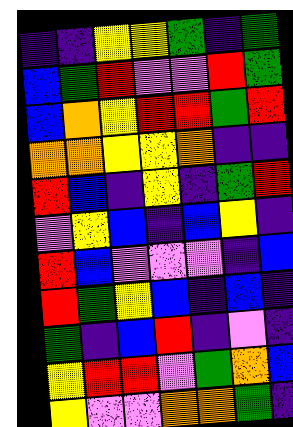[["indigo", "indigo", "yellow", "yellow", "green", "indigo", "green"], ["blue", "green", "red", "violet", "violet", "red", "green"], ["blue", "orange", "yellow", "red", "red", "green", "red"], ["orange", "orange", "yellow", "yellow", "orange", "indigo", "indigo"], ["red", "blue", "indigo", "yellow", "indigo", "green", "red"], ["violet", "yellow", "blue", "indigo", "blue", "yellow", "indigo"], ["red", "blue", "violet", "violet", "violet", "indigo", "blue"], ["red", "green", "yellow", "blue", "indigo", "blue", "indigo"], ["green", "indigo", "blue", "red", "indigo", "violet", "indigo"], ["yellow", "red", "red", "violet", "green", "orange", "blue"], ["yellow", "violet", "violet", "orange", "orange", "green", "indigo"]]